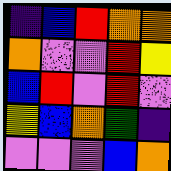[["indigo", "blue", "red", "orange", "orange"], ["orange", "violet", "violet", "red", "yellow"], ["blue", "red", "violet", "red", "violet"], ["yellow", "blue", "orange", "green", "indigo"], ["violet", "violet", "violet", "blue", "orange"]]